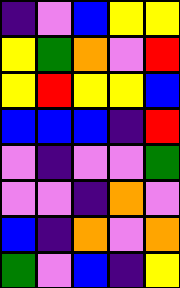[["indigo", "violet", "blue", "yellow", "yellow"], ["yellow", "green", "orange", "violet", "red"], ["yellow", "red", "yellow", "yellow", "blue"], ["blue", "blue", "blue", "indigo", "red"], ["violet", "indigo", "violet", "violet", "green"], ["violet", "violet", "indigo", "orange", "violet"], ["blue", "indigo", "orange", "violet", "orange"], ["green", "violet", "blue", "indigo", "yellow"]]